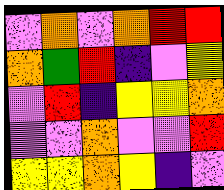[["violet", "orange", "violet", "orange", "red", "red"], ["orange", "green", "red", "indigo", "violet", "yellow"], ["violet", "red", "indigo", "yellow", "yellow", "orange"], ["violet", "violet", "orange", "violet", "violet", "red"], ["yellow", "yellow", "orange", "yellow", "indigo", "violet"]]